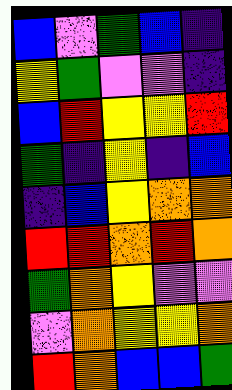[["blue", "violet", "green", "blue", "indigo"], ["yellow", "green", "violet", "violet", "indigo"], ["blue", "red", "yellow", "yellow", "red"], ["green", "indigo", "yellow", "indigo", "blue"], ["indigo", "blue", "yellow", "orange", "orange"], ["red", "red", "orange", "red", "orange"], ["green", "orange", "yellow", "violet", "violet"], ["violet", "orange", "yellow", "yellow", "orange"], ["red", "orange", "blue", "blue", "green"]]